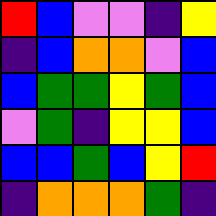[["red", "blue", "violet", "violet", "indigo", "yellow"], ["indigo", "blue", "orange", "orange", "violet", "blue"], ["blue", "green", "green", "yellow", "green", "blue"], ["violet", "green", "indigo", "yellow", "yellow", "blue"], ["blue", "blue", "green", "blue", "yellow", "red"], ["indigo", "orange", "orange", "orange", "green", "indigo"]]